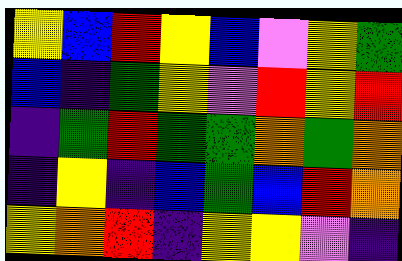[["yellow", "blue", "red", "yellow", "blue", "violet", "yellow", "green"], ["blue", "indigo", "green", "yellow", "violet", "red", "yellow", "red"], ["indigo", "green", "red", "green", "green", "orange", "green", "orange"], ["indigo", "yellow", "indigo", "blue", "green", "blue", "red", "orange"], ["yellow", "orange", "red", "indigo", "yellow", "yellow", "violet", "indigo"]]